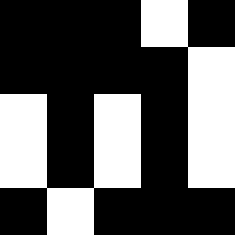[["black", "black", "black", "white", "black"], ["black", "black", "black", "black", "white"], ["white", "black", "white", "black", "white"], ["white", "black", "white", "black", "white"], ["black", "white", "black", "black", "black"]]